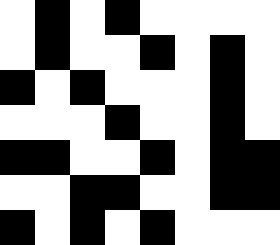[["white", "black", "white", "black", "white", "white", "white", "white"], ["white", "black", "white", "white", "black", "white", "black", "white"], ["black", "white", "black", "white", "white", "white", "black", "white"], ["white", "white", "white", "black", "white", "white", "black", "white"], ["black", "black", "white", "white", "black", "white", "black", "black"], ["white", "white", "black", "black", "white", "white", "black", "black"], ["black", "white", "black", "white", "black", "white", "white", "white"]]